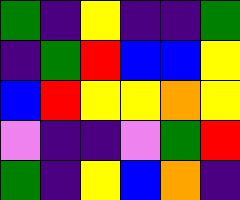[["green", "indigo", "yellow", "indigo", "indigo", "green"], ["indigo", "green", "red", "blue", "blue", "yellow"], ["blue", "red", "yellow", "yellow", "orange", "yellow"], ["violet", "indigo", "indigo", "violet", "green", "red"], ["green", "indigo", "yellow", "blue", "orange", "indigo"]]